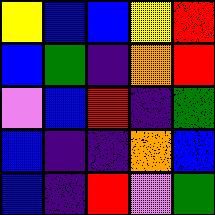[["yellow", "blue", "blue", "yellow", "red"], ["blue", "green", "indigo", "orange", "red"], ["violet", "blue", "red", "indigo", "green"], ["blue", "indigo", "indigo", "orange", "blue"], ["blue", "indigo", "red", "violet", "green"]]